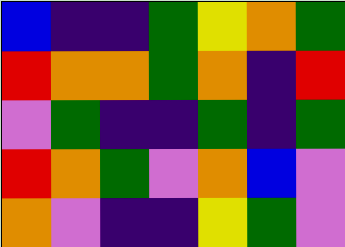[["blue", "indigo", "indigo", "green", "yellow", "orange", "green"], ["red", "orange", "orange", "green", "orange", "indigo", "red"], ["violet", "green", "indigo", "indigo", "green", "indigo", "green"], ["red", "orange", "green", "violet", "orange", "blue", "violet"], ["orange", "violet", "indigo", "indigo", "yellow", "green", "violet"]]